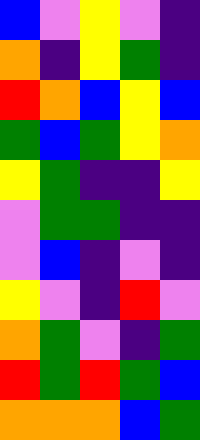[["blue", "violet", "yellow", "violet", "indigo"], ["orange", "indigo", "yellow", "green", "indigo"], ["red", "orange", "blue", "yellow", "blue"], ["green", "blue", "green", "yellow", "orange"], ["yellow", "green", "indigo", "indigo", "yellow"], ["violet", "green", "green", "indigo", "indigo"], ["violet", "blue", "indigo", "violet", "indigo"], ["yellow", "violet", "indigo", "red", "violet"], ["orange", "green", "violet", "indigo", "green"], ["red", "green", "red", "green", "blue"], ["orange", "orange", "orange", "blue", "green"]]